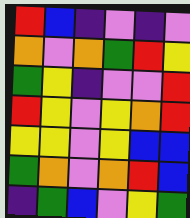[["red", "blue", "indigo", "violet", "indigo", "violet"], ["orange", "violet", "orange", "green", "red", "yellow"], ["green", "yellow", "indigo", "violet", "violet", "red"], ["red", "yellow", "violet", "yellow", "orange", "red"], ["yellow", "yellow", "violet", "yellow", "blue", "blue"], ["green", "orange", "violet", "orange", "red", "blue"], ["indigo", "green", "blue", "violet", "yellow", "green"]]